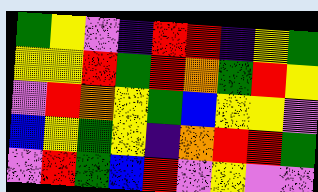[["green", "yellow", "violet", "indigo", "red", "red", "indigo", "yellow", "green"], ["yellow", "yellow", "red", "green", "red", "orange", "green", "red", "yellow"], ["violet", "red", "orange", "yellow", "green", "blue", "yellow", "yellow", "violet"], ["blue", "yellow", "green", "yellow", "indigo", "orange", "red", "red", "green"], ["violet", "red", "green", "blue", "red", "violet", "yellow", "violet", "violet"]]